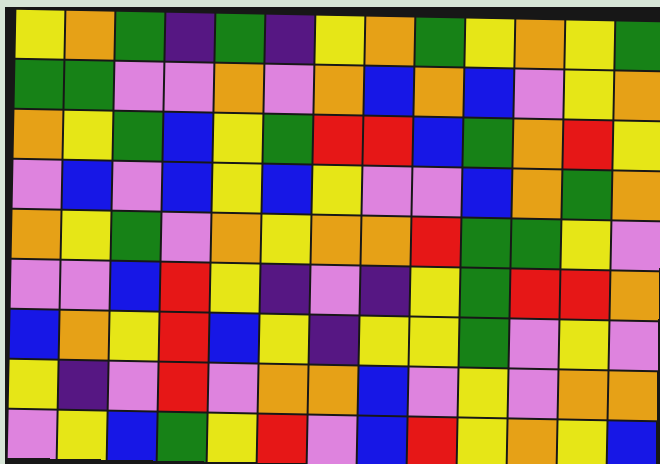[["yellow", "orange", "green", "indigo", "green", "indigo", "yellow", "orange", "green", "yellow", "orange", "yellow", "green"], ["green", "green", "violet", "violet", "orange", "violet", "orange", "blue", "orange", "blue", "violet", "yellow", "orange"], ["orange", "yellow", "green", "blue", "yellow", "green", "red", "red", "blue", "green", "orange", "red", "yellow"], ["violet", "blue", "violet", "blue", "yellow", "blue", "yellow", "violet", "violet", "blue", "orange", "green", "orange"], ["orange", "yellow", "green", "violet", "orange", "yellow", "orange", "orange", "red", "green", "green", "yellow", "violet"], ["violet", "violet", "blue", "red", "yellow", "indigo", "violet", "indigo", "yellow", "green", "red", "red", "orange"], ["blue", "orange", "yellow", "red", "blue", "yellow", "indigo", "yellow", "yellow", "green", "violet", "yellow", "violet"], ["yellow", "indigo", "violet", "red", "violet", "orange", "orange", "blue", "violet", "yellow", "violet", "orange", "orange"], ["violet", "yellow", "blue", "green", "yellow", "red", "violet", "blue", "red", "yellow", "orange", "yellow", "blue"]]